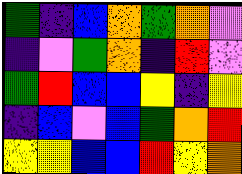[["green", "indigo", "blue", "orange", "green", "orange", "violet"], ["indigo", "violet", "green", "orange", "indigo", "red", "violet"], ["green", "red", "blue", "blue", "yellow", "indigo", "yellow"], ["indigo", "blue", "violet", "blue", "green", "orange", "red"], ["yellow", "yellow", "blue", "blue", "red", "yellow", "orange"]]